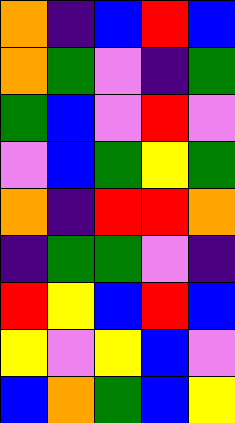[["orange", "indigo", "blue", "red", "blue"], ["orange", "green", "violet", "indigo", "green"], ["green", "blue", "violet", "red", "violet"], ["violet", "blue", "green", "yellow", "green"], ["orange", "indigo", "red", "red", "orange"], ["indigo", "green", "green", "violet", "indigo"], ["red", "yellow", "blue", "red", "blue"], ["yellow", "violet", "yellow", "blue", "violet"], ["blue", "orange", "green", "blue", "yellow"]]